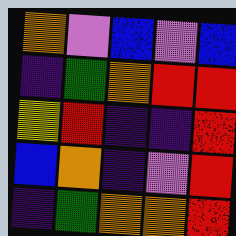[["orange", "violet", "blue", "violet", "blue"], ["indigo", "green", "orange", "red", "red"], ["yellow", "red", "indigo", "indigo", "red"], ["blue", "orange", "indigo", "violet", "red"], ["indigo", "green", "orange", "orange", "red"]]